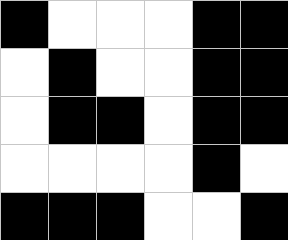[["black", "white", "white", "white", "black", "black"], ["white", "black", "white", "white", "black", "black"], ["white", "black", "black", "white", "black", "black"], ["white", "white", "white", "white", "black", "white"], ["black", "black", "black", "white", "white", "black"]]